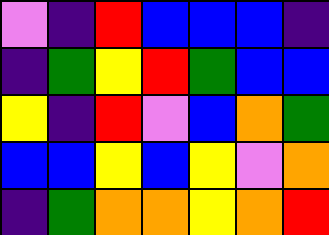[["violet", "indigo", "red", "blue", "blue", "blue", "indigo"], ["indigo", "green", "yellow", "red", "green", "blue", "blue"], ["yellow", "indigo", "red", "violet", "blue", "orange", "green"], ["blue", "blue", "yellow", "blue", "yellow", "violet", "orange"], ["indigo", "green", "orange", "orange", "yellow", "orange", "red"]]